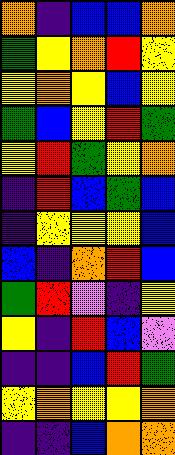[["orange", "indigo", "blue", "blue", "orange"], ["green", "yellow", "orange", "red", "yellow"], ["yellow", "orange", "yellow", "blue", "yellow"], ["green", "blue", "yellow", "red", "green"], ["yellow", "red", "green", "yellow", "orange"], ["indigo", "red", "blue", "green", "blue"], ["indigo", "yellow", "yellow", "yellow", "blue"], ["blue", "indigo", "orange", "red", "blue"], ["green", "red", "violet", "indigo", "yellow"], ["yellow", "indigo", "red", "blue", "violet"], ["indigo", "indigo", "blue", "red", "green"], ["yellow", "orange", "yellow", "yellow", "orange"], ["indigo", "indigo", "blue", "orange", "orange"]]